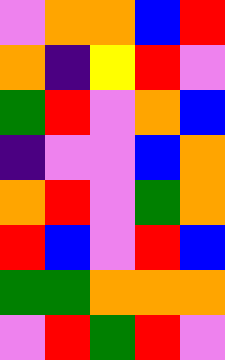[["violet", "orange", "orange", "blue", "red"], ["orange", "indigo", "yellow", "red", "violet"], ["green", "red", "violet", "orange", "blue"], ["indigo", "violet", "violet", "blue", "orange"], ["orange", "red", "violet", "green", "orange"], ["red", "blue", "violet", "red", "blue"], ["green", "green", "orange", "orange", "orange"], ["violet", "red", "green", "red", "violet"]]